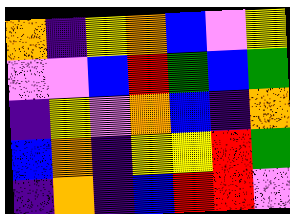[["orange", "indigo", "yellow", "orange", "blue", "violet", "yellow"], ["violet", "violet", "blue", "red", "green", "blue", "green"], ["indigo", "yellow", "violet", "orange", "blue", "indigo", "orange"], ["blue", "orange", "indigo", "yellow", "yellow", "red", "green"], ["indigo", "orange", "indigo", "blue", "red", "red", "violet"]]